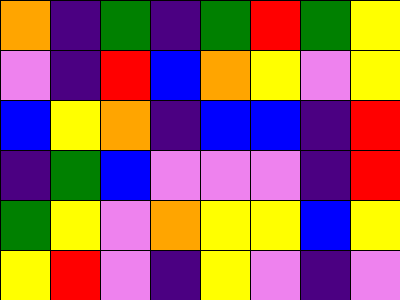[["orange", "indigo", "green", "indigo", "green", "red", "green", "yellow"], ["violet", "indigo", "red", "blue", "orange", "yellow", "violet", "yellow"], ["blue", "yellow", "orange", "indigo", "blue", "blue", "indigo", "red"], ["indigo", "green", "blue", "violet", "violet", "violet", "indigo", "red"], ["green", "yellow", "violet", "orange", "yellow", "yellow", "blue", "yellow"], ["yellow", "red", "violet", "indigo", "yellow", "violet", "indigo", "violet"]]